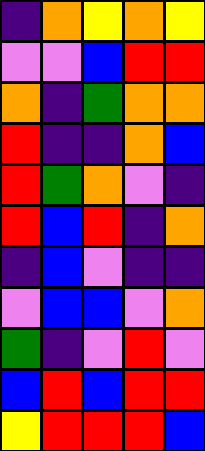[["indigo", "orange", "yellow", "orange", "yellow"], ["violet", "violet", "blue", "red", "red"], ["orange", "indigo", "green", "orange", "orange"], ["red", "indigo", "indigo", "orange", "blue"], ["red", "green", "orange", "violet", "indigo"], ["red", "blue", "red", "indigo", "orange"], ["indigo", "blue", "violet", "indigo", "indigo"], ["violet", "blue", "blue", "violet", "orange"], ["green", "indigo", "violet", "red", "violet"], ["blue", "red", "blue", "red", "red"], ["yellow", "red", "red", "red", "blue"]]